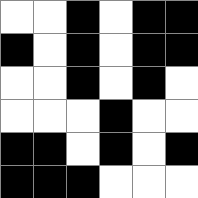[["white", "white", "black", "white", "black", "black"], ["black", "white", "black", "white", "black", "black"], ["white", "white", "black", "white", "black", "white"], ["white", "white", "white", "black", "white", "white"], ["black", "black", "white", "black", "white", "black"], ["black", "black", "black", "white", "white", "white"]]